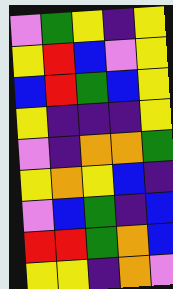[["violet", "green", "yellow", "indigo", "yellow"], ["yellow", "red", "blue", "violet", "yellow"], ["blue", "red", "green", "blue", "yellow"], ["yellow", "indigo", "indigo", "indigo", "yellow"], ["violet", "indigo", "orange", "orange", "green"], ["yellow", "orange", "yellow", "blue", "indigo"], ["violet", "blue", "green", "indigo", "blue"], ["red", "red", "green", "orange", "blue"], ["yellow", "yellow", "indigo", "orange", "violet"]]